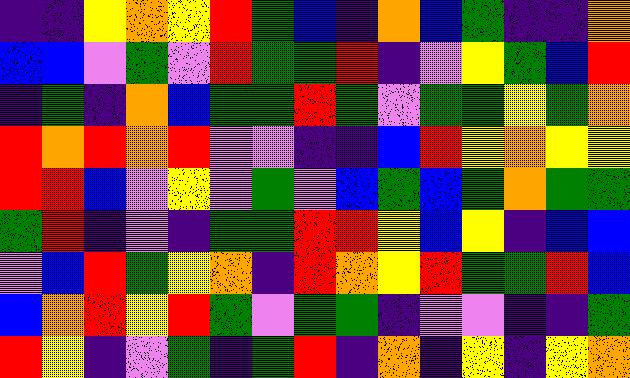[["indigo", "indigo", "yellow", "orange", "yellow", "red", "green", "blue", "indigo", "orange", "blue", "green", "indigo", "indigo", "orange"], ["blue", "blue", "violet", "green", "violet", "red", "green", "green", "red", "indigo", "violet", "yellow", "green", "blue", "red"], ["indigo", "green", "indigo", "orange", "blue", "green", "green", "red", "green", "violet", "green", "green", "yellow", "green", "orange"], ["red", "orange", "red", "orange", "red", "violet", "violet", "indigo", "indigo", "blue", "red", "yellow", "orange", "yellow", "yellow"], ["red", "red", "blue", "violet", "yellow", "violet", "green", "violet", "blue", "green", "blue", "green", "orange", "green", "green"], ["green", "red", "indigo", "violet", "indigo", "green", "green", "red", "red", "yellow", "blue", "yellow", "indigo", "blue", "blue"], ["violet", "blue", "red", "green", "yellow", "orange", "indigo", "red", "orange", "yellow", "red", "green", "green", "red", "blue"], ["blue", "orange", "red", "yellow", "red", "green", "violet", "green", "green", "indigo", "violet", "violet", "indigo", "indigo", "green"], ["red", "yellow", "indigo", "violet", "green", "indigo", "green", "red", "indigo", "orange", "indigo", "yellow", "indigo", "yellow", "orange"]]